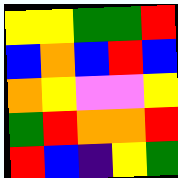[["yellow", "yellow", "green", "green", "red"], ["blue", "orange", "blue", "red", "blue"], ["orange", "yellow", "violet", "violet", "yellow"], ["green", "red", "orange", "orange", "red"], ["red", "blue", "indigo", "yellow", "green"]]